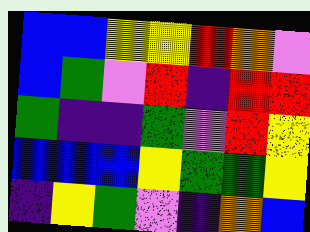[["blue", "blue", "yellow", "yellow", "red", "orange", "violet"], ["blue", "green", "violet", "red", "indigo", "red", "red"], ["green", "indigo", "indigo", "green", "violet", "red", "yellow"], ["blue", "blue", "blue", "yellow", "green", "green", "yellow"], ["indigo", "yellow", "green", "violet", "indigo", "orange", "blue"]]